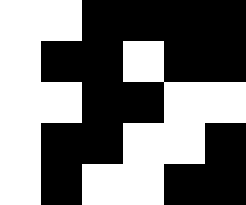[["white", "white", "black", "black", "black", "black"], ["white", "black", "black", "white", "black", "black"], ["white", "white", "black", "black", "white", "white"], ["white", "black", "black", "white", "white", "black"], ["white", "black", "white", "white", "black", "black"]]